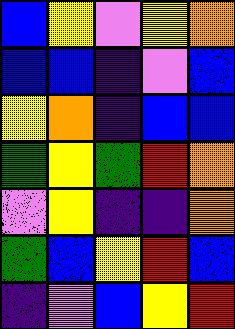[["blue", "yellow", "violet", "yellow", "orange"], ["blue", "blue", "indigo", "violet", "blue"], ["yellow", "orange", "indigo", "blue", "blue"], ["green", "yellow", "green", "red", "orange"], ["violet", "yellow", "indigo", "indigo", "orange"], ["green", "blue", "yellow", "red", "blue"], ["indigo", "violet", "blue", "yellow", "red"]]